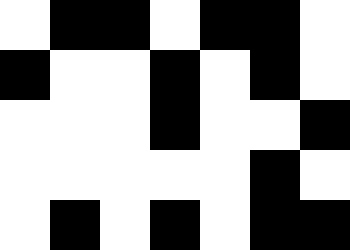[["white", "black", "black", "white", "black", "black", "white"], ["black", "white", "white", "black", "white", "black", "white"], ["white", "white", "white", "black", "white", "white", "black"], ["white", "white", "white", "white", "white", "black", "white"], ["white", "black", "white", "black", "white", "black", "black"]]